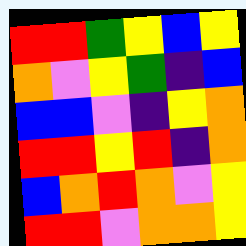[["red", "red", "green", "yellow", "blue", "yellow"], ["orange", "violet", "yellow", "green", "indigo", "blue"], ["blue", "blue", "violet", "indigo", "yellow", "orange"], ["red", "red", "yellow", "red", "indigo", "orange"], ["blue", "orange", "red", "orange", "violet", "yellow"], ["red", "red", "violet", "orange", "orange", "yellow"]]